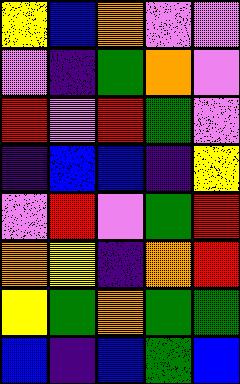[["yellow", "blue", "orange", "violet", "violet"], ["violet", "indigo", "green", "orange", "violet"], ["red", "violet", "red", "green", "violet"], ["indigo", "blue", "blue", "indigo", "yellow"], ["violet", "red", "violet", "green", "red"], ["orange", "yellow", "indigo", "orange", "red"], ["yellow", "green", "orange", "green", "green"], ["blue", "indigo", "blue", "green", "blue"]]